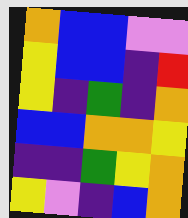[["orange", "blue", "blue", "violet", "violet"], ["yellow", "blue", "blue", "indigo", "red"], ["yellow", "indigo", "green", "indigo", "orange"], ["blue", "blue", "orange", "orange", "yellow"], ["indigo", "indigo", "green", "yellow", "orange"], ["yellow", "violet", "indigo", "blue", "orange"]]